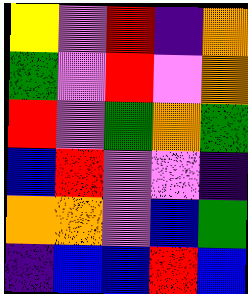[["yellow", "violet", "red", "indigo", "orange"], ["green", "violet", "red", "violet", "orange"], ["red", "violet", "green", "orange", "green"], ["blue", "red", "violet", "violet", "indigo"], ["orange", "orange", "violet", "blue", "green"], ["indigo", "blue", "blue", "red", "blue"]]